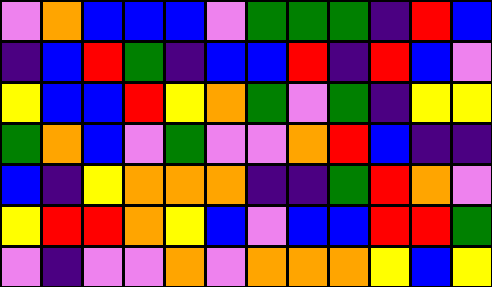[["violet", "orange", "blue", "blue", "blue", "violet", "green", "green", "green", "indigo", "red", "blue"], ["indigo", "blue", "red", "green", "indigo", "blue", "blue", "red", "indigo", "red", "blue", "violet"], ["yellow", "blue", "blue", "red", "yellow", "orange", "green", "violet", "green", "indigo", "yellow", "yellow"], ["green", "orange", "blue", "violet", "green", "violet", "violet", "orange", "red", "blue", "indigo", "indigo"], ["blue", "indigo", "yellow", "orange", "orange", "orange", "indigo", "indigo", "green", "red", "orange", "violet"], ["yellow", "red", "red", "orange", "yellow", "blue", "violet", "blue", "blue", "red", "red", "green"], ["violet", "indigo", "violet", "violet", "orange", "violet", "orange", "orange", "orange", "yellow", "blue", "yellow"]]